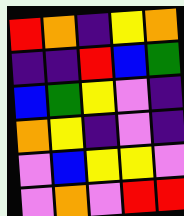[["red", "orange", "indigo", "yellow", "orange"], ["indigo", "indigo", "red", "blue", "green"], ["blue", "green", "yellow", "violet", "indigo"], ["orange", "yellow", "indigo", "violet", "indigo"], ["violet", "blue", "yellow", "yellow", "violet"], ["violet", "orange", "violet", "red", "red"]]